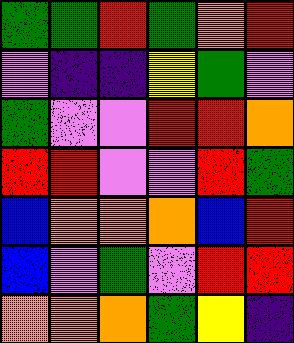[["green", "green", "red", "green", "orange", "red"], ["violet", "indigo", "indigo", "yellow", "green", "violet"], ["green", "violet", "violet", "red", "red", "orange"], ["red", "red", "violet", "violet", "red", "green"], ["blue", "orange", "orange", "orange", "blue", "red"], ["blue", "violet", "green", "violet", "red", "red"], ["orange", "orange", "orange", "green", "yellow", "indigo"]]